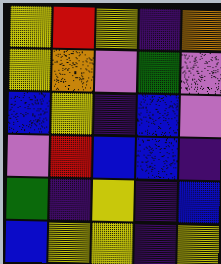[["yellow", "red", "yellow", "indigo", "orange"], ["yellow", "orange", "violet", "green", "violet"], ["blue", "yellow", "indigo", "blue", "violet"], ["violet", "red", "blue", "blue", "indigo"], ["green", "indigo", "yellow", "indigo", "blue"], ["blue", "yellow", "yellow", "indigo", "yellow"]]